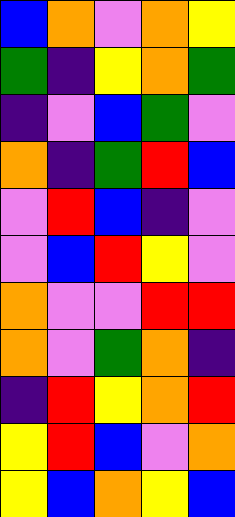[["blue", "orange", "violet", "orange", "yellow"], ["green", "indigo", "yellow", "orange", "green"], ["indigo", "violet", "blue", "green", "violet"], ["orange", "indigo", "green", "red", "blue"], ["violet", "red", "blue", "indigo", "violet"], ["violet", "blue", "red", "yellow", "violet"], ["orange", "violet", "violet", "red", "red"], ["orange", "violet", "green", "orange", "indigo"], ["indigo", "red", "yellow", "orange", "red"], ["yellow", "red", "blue", "violet", "orange"], ["yellow", "blue", "orange", "yellow", "blue"]]